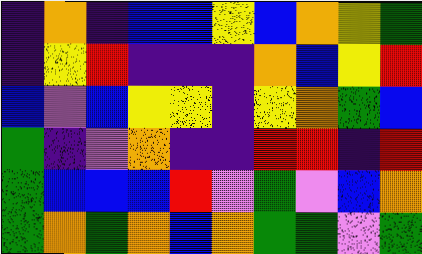[["indigo", "orange", "indigo", "blue", "blue", "yellow", "blue", "orange", "yellow", "green"], ["indigo", "yellow", "red", "indigo", "indigo", "indigo", "orange", "blue", "yellow", "red"], ["blue", "violet", "blue", "yellow", "yellow", "indigo", "yellow", "orange", "green", "blue"], ["green", "indigo", "violet", "orange", "indigo", "indigo", "red", "red", "indigo", "red"], ["green", "blue", "blue", "blue", "red", "violet", "green", "violet", "blue", "orange"], ["green", "orange", "green", "orange", "blue", "orange", "green", "green", "violet", "green"]]